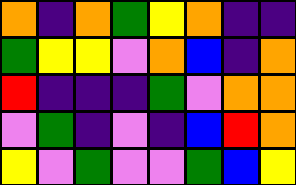[["orange", "indigo", "orange", "green", "yellow", "orange", "indigo", "indigo"], ["green", "yellow", "yellow", "violet", "orange", "blue", "indigo", "orange"], ["red", "indigo", "indigo", "indigo", "green", "violet", "orange", "orange"], ["violet", "green", "indigo", "violet", "indigo", "blue", "red", "orange"], ["yellow", "violet", "green", "violet", "violet", "green", "blue", "yellow"]]